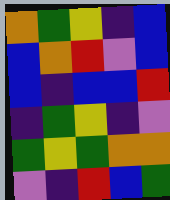[["orange", "green", "yellow", "indigo", "blue"], ["blue", "orange", "red", "violet", "blue"], ["blue", "indigo", "blue", "blue", "red"], ["indigo", "green", "yellow", "indigo", "violet"], ["green", "yellow", "green", "orange", "orange"], ["violet", "indigo", "red", "blue", "green"]]